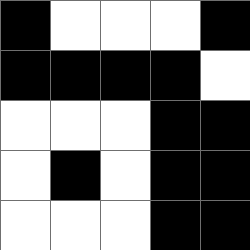[["black", "white", "white", "white", "black"], ["black", "black", "black", "black", "white"], ["white", "white", "white", "black", "black"], ["white", "black", "white", "black", "black"], ["white", "white", "white", "black", "black"]]